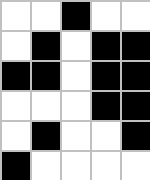[["white", "white", "black", "white", "white"], ["white", "black", "white", "black", "black"], ["black", "black", "white", "black", "black"], ["white", "white", "white", "black", "black"], ["white", "black", "white", "white", "black"], ["black", "white", "white", "white", "white"]]